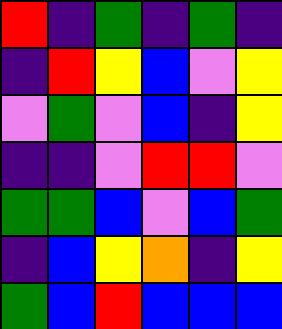[["red", "indigo", "green", "indigo", "green", "indigo"], ["indigo", "red", "yellow", "blue", "violet", "yellow"], ["violet", "green", "violet", "blue", "indigo", "yellow"], ["indigo", "indigo", "violet", "red", "red", "violet"], ["green", "green", "blue", "violet", "blue", "green"], ["indigo", "blue", "yellow", "orange", "indigo", "yellow"], ["green", "blue", "red", "blue", "blue", "blue"]]